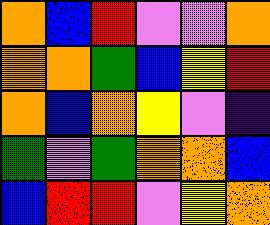[["orange", "blue", "red", "violet", "violet", "orange"], ["orange", "orange", "green", "blue", "yellow", "red"], ["orange", "blue", "orange", "yellow", "violet", "indigo"], ["green", "violet", "green", "orange", "orange", "blue"], ["blue", "red", "red", "violet", "yellow", "orange"]]